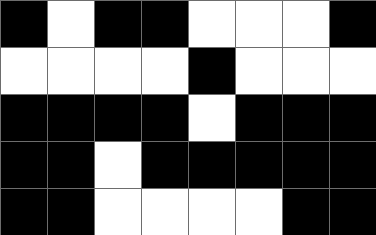[["black", "white", "black", "black", "white", "white", "white", "black"], ["white", "white", "white", "white", "black", "white", "white", "white"], ["black", "black", "black", "black", "white", "black", "black", "black"], ["black", "black", "white", "black", "black", "black", "black", "black"], ["black", "black", "white", "white", "white", "white", "black", "black"]]